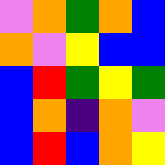[["violet", "orange", "green", "orange", "blue"], ["orange", "violet", "yellow", "blue", "blue"], ["blue", "red", "green", "yellow", "green"], ["blue", "orange", "indigo", "orange", "violet"], ["blue", "red", "blue", "orange", "yellow"]]